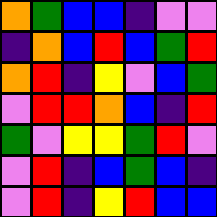[["orange", "green", "blue", "blue", "indigo", "violet", "violet"], ["indigo", "orange", "blue", "red", "blue", "green", "red"], ["orange", "red", "indigo", "yellow", "violet", "blue", "green"], ["violet", "red", "red", "orange", "blue", "indigo", "red"], ["green", "violet", "yellow", "yellow", "green", "red", "violet"], ["violet", "red", "indigo", "blue", "green", "blue", "indigo"], ["violet", "red", "indigo", "yellow", "red", "blue", "blue"]]